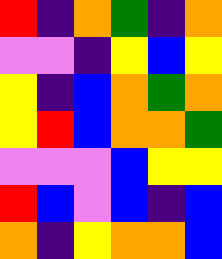[["red", "indigo", "orange", "green", "indigo", "orange"], ["violet", "violet", "indigo", "yellow", "blue", "yellow"], ["yellow", "indigo", "blue", "orange", "green", "orange"], ["yellow", "red", "blue", "orange", "orange", "green"], ["violet", "violet", "violet", "blue", "yellow", "yellow"], ["red", "blue", "violet", "blue", "indigo", "blue"], ["orange", "indigo", "yellow", "orange", "orange", "blue"]]